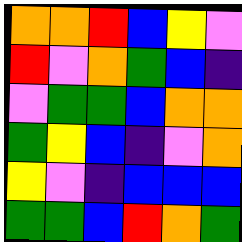[["orange", "orange", "red", "blue", "yellow", "violet"], ["red", "violet", "orange", "green", "blue", "indigo"], ["violet", "green", "green", "blue", "orange", "orange"], ["green", "yellow", "blue", "indigo", "violet", "orange"], ["yellow", "violet", "indigo", "blue", "blue", "blue"], ["green", "green", "blue", "red", "orange", "green"]]